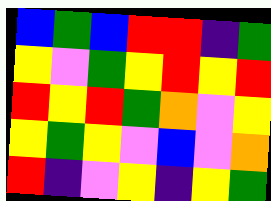[["blue", "green", "blue", "red", "red", "indigo", "green"], ["yellow", "violet", "green", "yellow", "red", "yellow", "red"], ["red", "yellow", "red", "green", "orange", "violet", "yellow"], ["yellow", "green", "yellow", "violet", "blue", "violet", "orange"], ["red", "indigo", "violet", "yellow", "indigo", "yellow", "green"]]